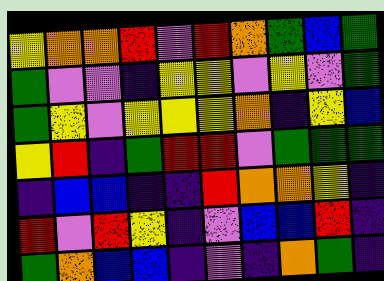[["yellow", "orange", "orange", "red", "violet", "red", "orange", "green", "blue", "green"], ["green", "violet", "violet", "indigo", "yellow", "yellow", "violet", "yellow", "violet", "green"], ["green", "yellow", "violet", "yellow", "yellow", "yellow", "orange", "indigo", "yellow", "blue"], ["yellow", "red", "indigo", "green", "red", "red", "violet", "green", "green", "green"], ["indigo", "blue", "blue", "indigo", "indigo", "red", "orange", "orange", "yellow", "indigo"], ["red", "violet", "red", "yellow", "indigo", "violet", "blue", "blue", "red", "indigo"], ["green", "orange", "blue", "blue", "indigo", "violet", "indigo", "orange", "green", "indigo"]]